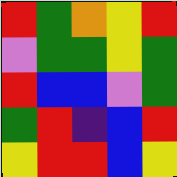[["red", "green", "orange", "yellow", "red"], ["violet", "green", "green", "yellow", "green"], ["red", "blue", "blue", "violet", "green"], ["green", "red", "indigo", "blue", "red"], ["yellow", "red", "red", "blue", "yellow"]]